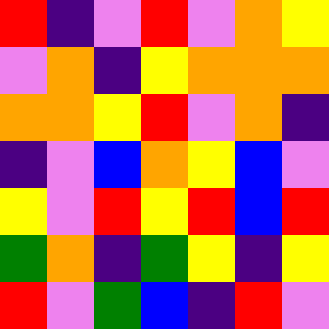[["red", "indigo", "violet", "red", "violet", "orange", "yellow"], ["violet", "orange", "indigo", "yellow", "orange", "orange", "orange"], ["orange", "orange", "yellow", "red", "violet", "orange", "indigo"], ["indigo", "violet", "blue", "orange", "yellow", "blue", "violet"], ["yellow", "violet", "red", "yellow", "red", "blue", "red"], ["green", "orange", "indigo", "green", "yellow", "indigo", "yellow"], ["red", "violet", "green", "blue", "indigo", "red", "violet"]]